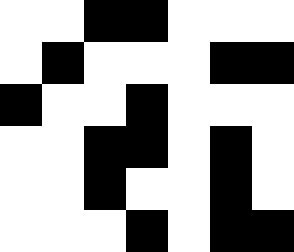[["white", "white", "black", "black", "white", "white", "white"], ["white", "black", "white", "white", "white", "black", "black"], ["black", "white", "white", "black", "white", "white", "white"], ["white", "white", "black", "black", "white", "black", "white"], ["white", "white", "black", "white", "white", "black", "white"], ["white", "white", "white", "black", "white", "black", "black"]]